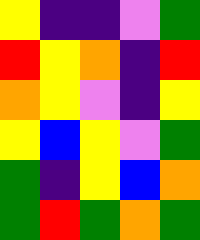[["yellow", "indigo", "indigo", "violet", "green"], ["red", "yellow", "orange", "indigo", "red"], ["orange", "yellow", "violet", "indigo", "yellow"], ["yellow", "blue", "yellow", "violet", "green"], ["green", "indigo", "yellow", "blue", "orange"], ["green", "red", "green", "orange", "green"]]